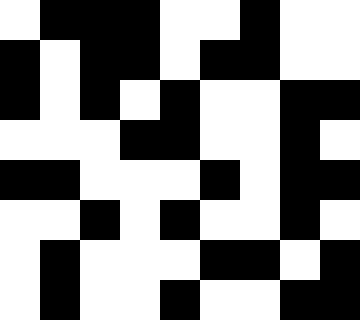[["white", "black", "black", "black", "white", "white", "black", "white", "white"], ["black", "white", "black", "black", "white", "black", "black", "white", "white"], ["black", "white", "black", "white", "black", "white", "white", "black", "black"], ["white", "white", "white", "black", "black", "white", "white", "black", "white"], ["black", "black", "white", "white", "white", "black", "white", "black", "black"], ["white", "white", "black", "white", "black", "white", "white", "black", "white"], ["white", "black", "white", "white", "white", "black", "black", "white", "black"], ["white", "black", "white", "white", "black", "white", "white", "black", "black"]]